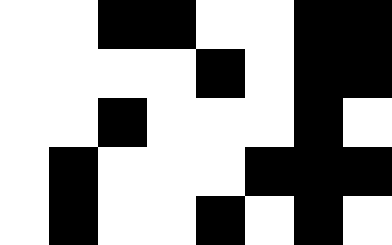[["white", "white", "black", "black", "white", "white", "black", "black"], ["white", "white", "white", "white", "black", "white", "black", "black"], ["white", "white", "black", "white", "white", "white", "black", "white"], ["white", "black", "white", "white", "white", "black", "black", "black"], ["white", "black", "white", "white", "black", "white", "black", "white"]]